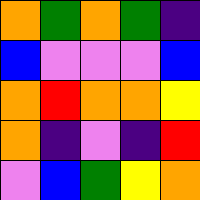[["orange", "green", "orange", "green", "indigo"], ["blue", "violet", "violet", "violet", "blue"], ["orange", "red", "orange", "orange", "yellow"], ["orange", "indigo", "violet", "indigo", "red"], ["violet", "blue", "green", "yellow", "orange"]]